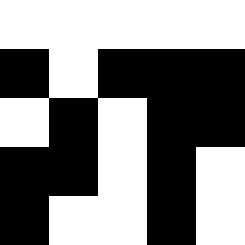[["white", "white", "white", "white", "white"], ["black", "white", "black", "black", "black"], ["white", "black", "white", "black", "black"], ["black", "black", "white", "black", "white"], ["black", "white", "white", "black", "white"]]